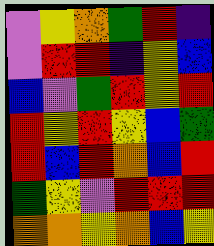[["violet", "yellow", "orange", "green", "red", "indigo"], ["violet", "red", "red", "indigo", "yellow", "blue"], ["blue", "violet", "green", "red", "yellow", "red"], ["red", "yellow", "red", "yellow", "blue", "green"], ["red", "blue", "red", "orange", "blue", "red"], ["green", "yellow", "violet", "red", "red", "red"], ["orange", "orange", "yellow", "orange", "blue", "yellow"]]